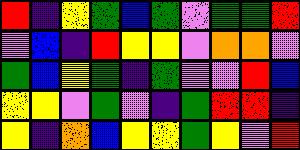[["red", "indigo", "yellow", "green", "blue", "green", "violet", "green", "green", "red"], ["violet", "blue", "indigo", "red", "yellow", "yellow", "violet", "orange", "orange", "violet"], ["green", "blue", "yellow", "green", "indigo", "green", "violet", "violet", "red", "blue"], ["yellow", "yellow", "violet", "green", "violet", "indigo", "green", "red", "red", "indigo"], ["yellow", "indigo", "orange", "blue", "yellow", "yellow", "green", "yellow", "violet", "red"]]